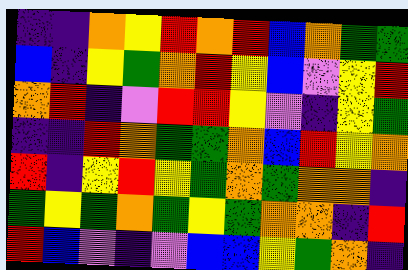[["indigo", "indigo", "orange", "yellow", "red", "orange", "red", "blue", "orange", "green", "green"], ["blue", "indigo", "yellow", "green", "orange", "red", "yellow", "blue", "violet", "yellow", "red"], ["orange", "red", "indigo", "violet", "red", "red", "yellow", "violet", "indigo", "yellow", "green"], ["indigo", "indigo", "red", "orange", "green", "green", "orange", "blue", "red", "yellow", "orange"], ["red", "indigo", "yellow", "red", "yellow", "green", "orange", "green", "orange", "orange", "indigo"], ["green", "yellow", "green", "orange", "green", "yellow", "green", "orange", "orange", "indigo", "red"], ["red", "blue", "violet", "indigo", "violet", "blue", "blue", "yellow", "green", "orange", "indigo"]]